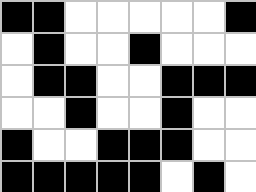[["black", "black", "white", "white", "white", "white", "white", "black"], ["white", "black", "white", "white", "black", "white", "white", "white"], ["white", "black", "black", "white", "white", "black", "black", "black"], ["white", "white", "black", "white", "white", "black", "white", "white"], ["black", "white", "white", "black", "black", "black", "white", "white"], ["black", "black", "black", "black", "black", "white", "black", "white"]]